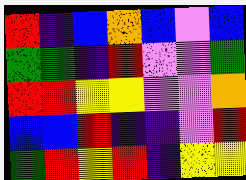[["red", "indigo", "blue", "orange", "blue", "violet", "blue"], ["green", "green", "indigo", "red", "violet", "violet", "green"], ["red", "red", "yellow", "yellow", "violet", "violet", "orange"], ["blue", "blue", "red", "indigo", "indigo", "violet", "red"], ["green", "red", "yellow", "red", "indigo", "yellow", "yellow"]]